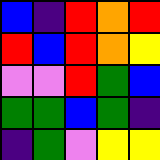[["blue", "indigo", "red", "orange", "red"], ["red", "blue", "red", "orange", "yellow"], ["violet", "violet", "red", "green", "blue"], ["green", "green", "blue", "green", "indigo"], ["indigo", "green", "violet", "yellow", "yellow"]]